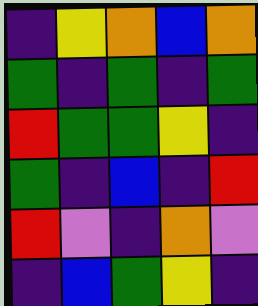[["indigo", "yellow", "orange", "blue", "orange"], ["green", "indigo", "green", "indigo", "green"], ["red", "green", "green", "yellow", "indigo"], ["green", "indigo", "blue", "indigo", "red"], ["red", "violet", "indigo", "orange", "violet"], ["indigo", "blue", "green", "yellow", "indigo"]]